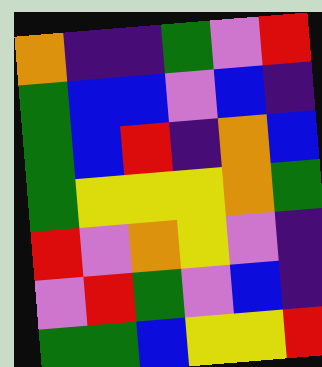[["orange", "indigo", "indigo", "green", "violet", "red"], ["green", "blue", "blue", "violet", "blue", "indigo"], ["green", "blue", "red", "indigo", "orange", "blue"], ["green", "yellow", "yellow", "yellow", "orange", "green"], ["red", "violet", "orange", "yellow", "violet", "indigo"], ["violet", "red", "green", "violet", "blue", "indigo"], ["green", "green", "blue", "yellow", "yellow", "red"]]